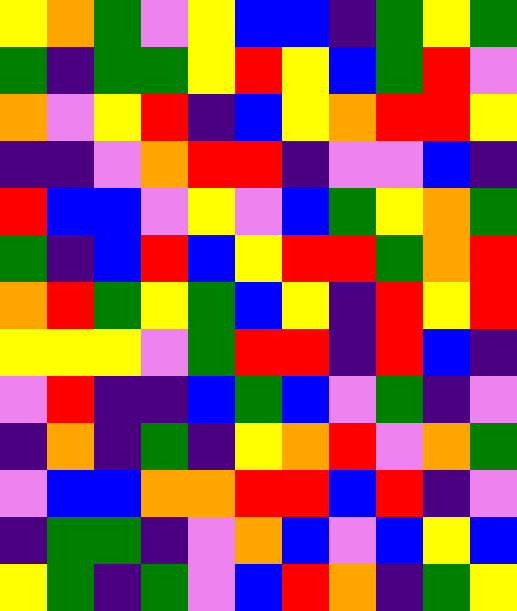[["yellow", "orange", "green", "violet", "yellow", "blue", "blue", "indigo", "green", "yellow", "green"], ["green", "indigo", "green", "green", "yellow", "red", "yellow", "blue", "green", "red", "violet"], ["orange", "violet", "yellow", "red", "indigo", "blue", "yellow", "orange", "red", "red", "yellow"], ["indigo", "indigo", "violet", "orange", "red", "red", "indigo", "violet", "violet", "blue", "indigo"], ["red", "blue", "blue", "violet", "yellow", "violet", "blue", "green", "yellow", "orange", "green"], ["green", "indigo", "blue", "red", "blue", "yellow", "red", "red", "green", "orange", "red"], ["orange", "red", "green", "yellow", "green", "blue", "yellow", "indigo", "red", "yellow", "red"], ["yellow", "yellow", "yellow", "violet", "green", "red", "red", "indigo", "red", "blue", "indigo"], ["violet", "red", "indigo", "indigo", "blue", "green", "blue", "violet", "green", "indigo", "violet"], ["indigo", "orange", "indigo", "green", "indigo", "yellow", "orange", "red", "violet", "orange", "green"], ["violet", "blue", "blue", "orange", "orange", "red", "red", "blue", "red", "indigo", "violet"], ["indigo", "green", "green", "indigo", "violet", "orange", "blue", "violet", "blue", "yellow", "blue"], ["yellow", "green", "indigo", "green", "violet", "blue", "red", "orange", "indigo", "green", "yellow"]]